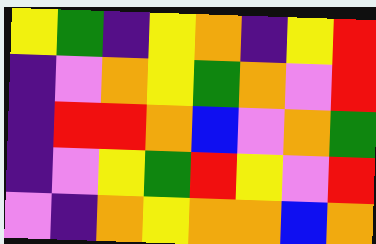[["yellow", "green", "indigo", "yellow", "orange", "indigo", "yellow", "red"], ["indigo", "violet", "orange", "yellow", "green", "orange", "violet", "red"], ["indigo", "red", "red", "orange", "blue", "violet", "orange", "green"], ["indigo", "violet", "yellow", "green", "red", "yellow", "violet", "red"], ["violet", "indigo", "orange", "yellow", "orange", "orange", "blue", "orange"]]